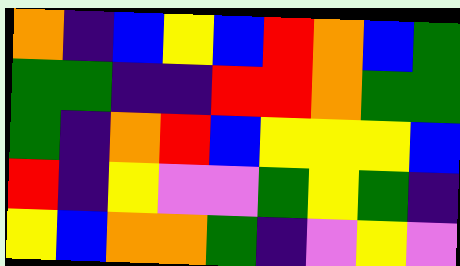[["orange", "indigo", "blue", "yellow", "blue", "red", "orange", "blue", "green"], ["green", "green", "indigo", "indigo", "red", "red", "orange", "green", "green"], ["green", "indigo", "orange", "red", "blue", "yellow", "yellow", "yellow", "blue"], ["red", "indigo", "yellow", "violet", "violet", "green", "yellow", "green", "indigo"], ["yellow", "blue", "orange", "orange", "green", "indigo", "violet", "yellow", "violet"]]